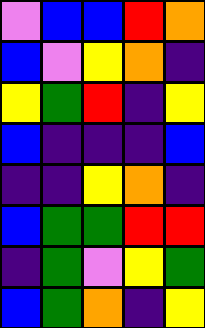[["violet", "blue", "blue", "red", "orange"], ["blue", "violet", "yellow", "orange", "indigo"], ["yellow", "green", "red", "indigo", "yellow"], ["blue", "indigo", "indigo", "indigo", "blue"], ["indigo", "indigo", "yellow", "orange", "indigo"], ["blue", "green", "green", "red", "red"], ["indigo", "green", "violet", "yellow", "green"], ["blue", "green", "orange", "indigo", "yellow"]]